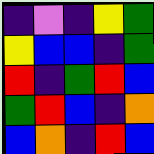[["indigo", "violet", "indigo", "yellow", "green"], ["yellow", "blue", "blue", "indigo", "green"], ["red", "indigo", "green", "red", "blue"], ["green", "red", "blue", "indigo", "orange"], ["blue", "orange", "indigo", "red", "blue"]]